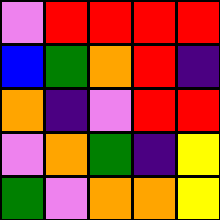[["violet", "red", "red", "red", "red"], ["blue", "green", "orange", "red", "indigo"], ["orange", "indigo", "violet", "red", "red"], ["violet", "orange", "green", "indigo", "yellow"], ["green", "violet", "orange", "orange", "yellow"]]